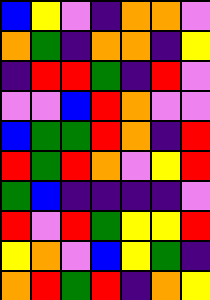[["blue", "yellow", "violet", "indigo", "orange", "orange", "violet"], ["orange", "green", "indigo", "orange", "orange", "indigo", "yellow"], ["indigo", "red", "red", "green", "indigo", "red", "violet"], ["violet", "violet", "blue", "red", "orange", "violet", "violet"], ["blue", "green", "green", "red", "orange", "indigo", "red"], ["red", "green", "red", "orange", "violet", "yellow", "red"], ["green", "blue", "indigo", "indigo", "indigo", "indigo", "violet"], ["red", "violet", "red", "green", "yellow", "yellow", "red"], ["yellow", "orange", "violet", "blue", "yellow", "green", "indigo"], ["orange", "red", "green", "red", "indigo", "orange", "yellow"]]